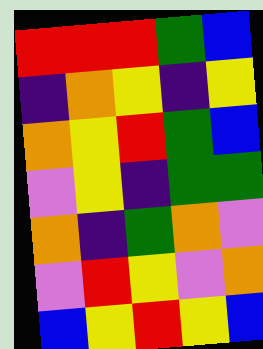[["red", "red", "red", "green", "blue"], ["indigo", "orange", "yellow", "indigo", "yellow"], ["orange", "yellow", "red", "green", "blue"], ["violet", "yellow", "indigo", "green", "green"], ["orange", "indigo", "green", "orange", "violet"], ["violet", "red", "yellow", "violet", "orange"], ["blue", "yellow", "red", "yellow", "blue"]]